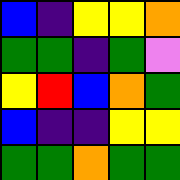[["blue", "indigo", "yellow", "yellow", "orange"], ["green", "green", "indigo", "green", "violet"], ["yellow", "red", "blue", "orange", "green"], ["blue", "indigo", "indigo", "yellow", "yellow"], ["green", "green", "orange", "green", "green"]]